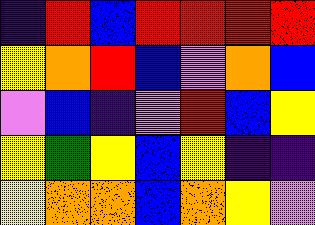[["indigo", "red", "blue", "red", "red", "red", "red"], ["yellow", "orange", "red", "blue", "violet", "orange", "blue"], ["violet", "blue", "indigo", "violet", "red", "blue", "yellow"], ["yellow", "green", "yellow", "blue", "yellow", "indigo", "indigo"], ["yellow", "orange", "orange", "blue", "orange", "yellow", "violet"]]